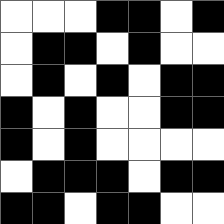[["white", "white", "white", "black", "black", "white", "black"], ["white", "black", "black", "white", "black", "white", "white"], ["white", "black", "white", "black", "white", "black", "black"], ["black", "white", "black", "white", "white", "black", "black"], ["black", "white", "black", "white", "white", "white", "white"], ["white", "black", "black", "black", "white", "black", "black"], ["black", "black", "white", "black", "black", "white", "white"]]